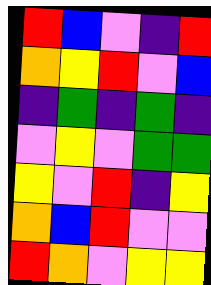[["red", "blue", "violet", "indigo", "red"], ["orange", "yellow", "red", "violet", "blue"], ["indigo", "green", "indigo", "green", "indigo"], ["violet", "yellow", "violet", "green", "green"], ["yellow", "violet", "red", "indigo", "yellow"], ["orange", "blue", "red", "violet", "violet"], ["red", "orange", "violet", "yellow", "yellow"]]